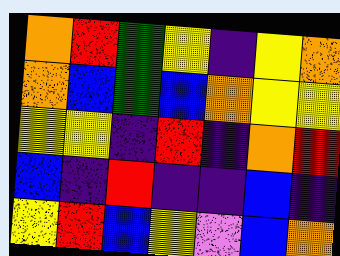[["orange", "red", "green", "yellow", "indigo", "yellow", "orange"], ["orange", "blue", "green", "blue", "orange", "yellow", "yellow"], ["yellow", "yellow", "indigo", "red", "indigo", "orange", "red"], ["blue", "indigo", "red", "indigo", "indigo", "blue", "indigo"], ["yellow", "red", "blue", "yellow", "violet", "blue", "orange"]]